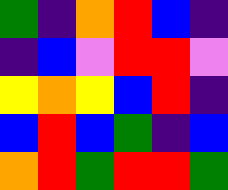[["green", "indigo", "orange", "red", "blue", "indigo"], ["indigo", "blue", "violet", "red", "red", "violet"], ["yellow", "orange", "yellow", "blue", "red", "indigo"], ["blue", "red", "blue", "green", "indigo", "blue"], ["orange", "red", "green", "red", "red", "green"]]